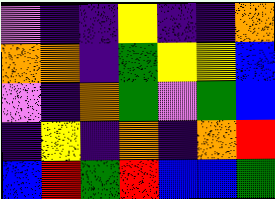[["violet", "indigo", "indigo", "yellow", "indigo", "indigo", "orange"], ["orange", "orange", "indigo", "green", "yellow", "yellow", "blue"], ["violet", "indigo", "orange", "green", "violet", "green", "blue"], ["indigo", "yellow", "indigo", "orange", "indigo", "orange", "red"], ["blue", "red", "green", "red", "blue", "blue", "green"]]